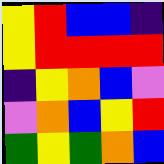[["yellow", "red", "blue", "blue", "indigo"], ["yellow", "red", "red", "red", "red"], ["indigo", "yellow", "orange", "blue", "violet"], ["violet", "orange", "blue", "yellow", "red"], ["green", "yellow", "green", "orange", "blue"]]